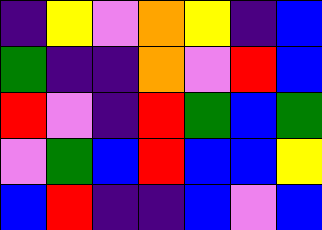[["indigo", "yellow", "violet", "orange", "yellow", "indigo", "blue"], ["green", "indigo", "indigo", "orange", "violet", "red", "blue"], ["red", "violet", "indigo", "red", "green", "blue", "green"], ["violet", "green", "blue", "red", "blue", "blue", "yellow"], ["blue", "red", "indigo", "indigo", "blue", "violet", "blue"]]